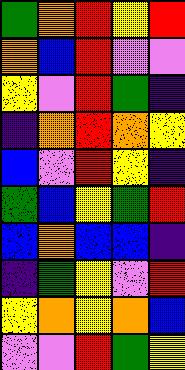[["green", "orange", "red", "yellow", "red"], ["orange", "blue", "red", "violet", "violet"], ["yellow", "violet", "red", "green", "indigo"], ["indigo", "orange", "red", "orange", "yellow"], ["blue", "violet", "red", "yellow", "indigo"], ["green", "blue", "yellow", "green", "red"], ["blue", "orange", "blue", "blue", "indigo"], ["indigo", "green", "yellow", "violet", "red"], ["yellow", "orange", "yellow", "orange", "blue"], ["violet", "violet", "red", "green", "yellow"]]